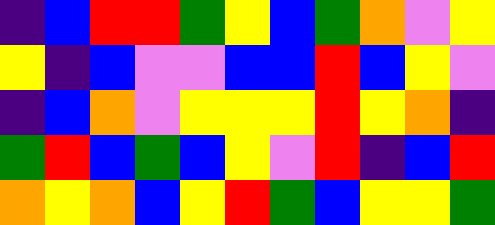[["indigo", "blue", "red", "red", "green", "yellow", "blue", "green", "orange", "violet", "yellow"], ["yellow", "indigo", "blue", "violet", "violet", "blue", "blue", "red", "blue", "yellow", "violet"], ["indigo", "blue", "orange", "violet", "yellow", "yellow", "yellow", "red", "yellow", "orange", "indigo"], ["green", "red", "blue", "green", "blue", "yellow", "violet", "red", "indigo", "blue", "red"], ["orange", "yellow", "orange", "blue", "yellow", "red", "green", "blue", "yellow", "yellow", "green"]]